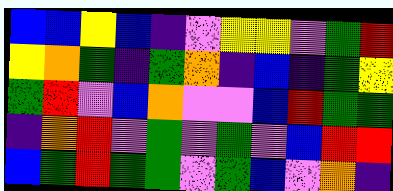[["blue", "blue", "yellow", "blue", "indigo", "violet", "yellow", "yellow", "violet", "green", "red"], ["yellow", "orange", "green", "indigo", "green", "orange", "indigo", "blue", "indigo", "green", "yellow"], ["green", "red", "violet", "blue", "orange", "violet", "violet", "blue", "red", "green", "green"], ["indigo", "orange", "red", "violet", "green", "violet", "green", "violet", "blue", "red", "red"], ["blue", "green", "red", "green", "green", "violet", "green", "blue", "violet", "orange", "indigo"]]